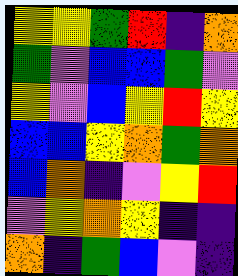[["yellow", "yellow", "green", "red", "indigo", "orange"], ["green", "violet", "blue", "blue", "green", "violet"], ["yellow", "violet", "blue", "yellow", "red", "yellow"], ["blue", "blue", "yellow", "orange", "green", "orange"], ["blue", "orange", "indigo", "violet", "yellow", "red"], ["violet", "yellow", "orange", "yellow", "indigo", "indigo"], ["orange", "indigo", "green", "blue", "violet", "indigo"]]